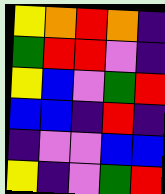[["yellow", "orange", "red", "orange", "indigo"], ["green", "red", "red", "violet", "indigo"], ["yellow", "blue", "violet", "green", "red"], ["blue", "blue", "indigo", "red", "indigo"], ["indigo", "violet", "violet", "blue", "blue"], ["yellow", "indigo", "violet", "green", "red"]]